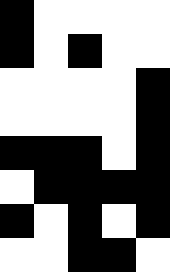[["black", "white", "white", "white", "white"], ["black", "white", "black", "white", "white"], ["white", "white", "white", "white", "black"], ["white", "white", "white", "white", "black"], ["black", "black", "black", "white", "black"], ["white", "black", "black", "black", "black"], ["black", "white", "black", "white", "black"], ["white", "white", "black", "black", "white"]]